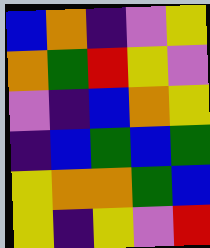[["blue", "orange", "indigo", "violet", "yellow"], ["orange", "green", "red", "yellow", "violet"], ["violet", "indigo", "blue", "orange", "yellow"], ["indigo", "blue", "green", "blue", "green"], ["yellow", "orange", "orange", "green", "blue"], ["yellow", "indigo", "yellow", "violet", "red"]]